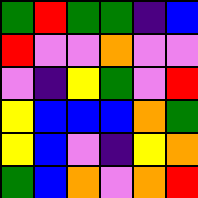[["green", "red", "green", "green", "indigo", "blue"], ["red", "violet", "violet", "orange", "violet", "violet"], ["violet", "indigo", "yellow", "green", "violet", "red"], ["yellow", "blue", "blue", "blue", "orange", "green"], ["yellow", "blue", "violet", "indigo", "yellow", "orange"], ["green", "blue", "orange", "violet", "orange", "red"]]